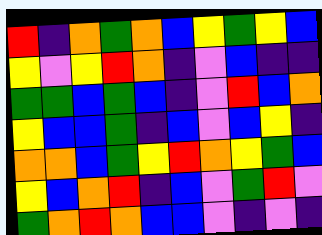[["red", "indigo", "orange", "green", "orange", "blue", "yellow", "green", "yellow", "blue"], ["yellow", "violet", "yellow", "red", "orange", "indigo", "violet", "blue", "indigo", "indigo"], ["green", "green", "blue", "green", "blue", "indigo", "violet", "red", "blue", "orange"], ["yellow", "blue", "blue", "green", "indigo", "blue", "violet", "blue", "yellow", "indigo"], ["orange", "orange", "blue", "green", "yellow", "red", "orange", "yellow", "green", "blue"], ["yellow", "blue", "orange", "red", "indigo", "blue", "violet", "green", "red", "violet"], ["green", "orange", "red", "orange", "blue", "blue", "violet", "indigo", "violet", "indigo"]]